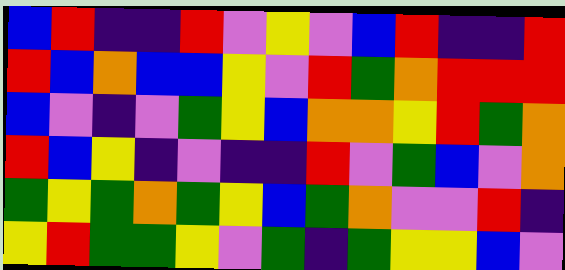[["blue", "red", "indigo", "indigo", "red", "violet", "yellow", "violet", "blue", "red", "indigo", "indigo", "red"], ["red", "blue", "orange", "blue", "blue", "yellow", "violet", "red", "green", "orange", "red", "red", "red"], ["blue", "violet", "indigo", "violet", "green", "yellow", "blue", "orange", "orange", "yellow", "red", "green", "orange"], ["red", "blue", "yellow", "indigo", "violet", "indigo", "indigo", "red", "violet", "green", "blue", "violet", "orange"], ["green", "yellow", "green", "orange", "green", "yellow", "blue", "green", "orange", "violet", "violet", "red", "indigo"], ["yellow", "red", "green", "green", "yellow", "violet", "green", "indigo", "green", "yellow", "yellow", "blue", "violet"]]